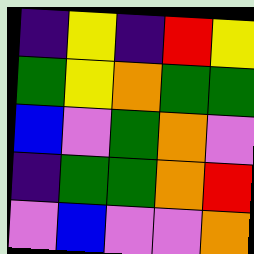[["indigo", "yellow", "indigo", "red", "yellow"], ["green", "yellow", "orange", "green", "green"], ["blue", "violet", "green", "orange", "violet"], ["indigo", "green", "green", "orange", "red"], ["violet", "blue", "violet", "violet", "orange"]]